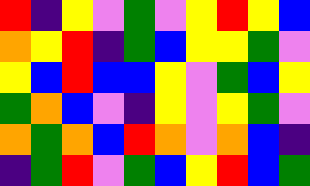[["red", "indigo", "yellow", "violet", "green", "violet", "yellow", "red", "yellow", "blue"], ["orange", "yellow", "red", "indigo", "green", "blue", "yellow", "yellow", "green", "violet"], ["yellow", "blue", "red", "blue", "blue", "yellow", "violet", "green", "blue", "yellow"], ["green", "orange", "blue", "violet", "indigo", "yellow", "violet", "yellow", "green", "violet"], ["orange", "green", "orange", "blue", "red", "orange", "violet", "orange", "blue", "indigo"], ["indigo", "green", "red", "violet", "green", "blue", "yellow", "red", "blue", "green"]]